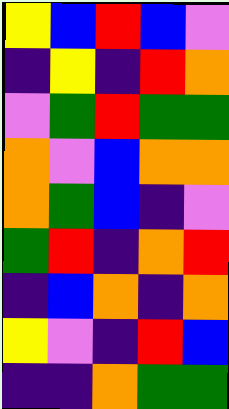[["yellow", "blue", "red", "blue", "violet"], ["indigo", "yellow", "indigo", "red", "orange"], ["violet", "green", "red", "green", "green"], ["orange", "violet", "blue", "orange", "orange"], ["orange", "green", "blue", "indigo", "violet"], ["green", "red", "indigo", "orange", "red"], ["indigo", "blue", "orange", "indigo", "orange"], ["yellow", "violet", "indigo", "red", "blue"], ["indigo", "indigo", "orange", "green", "green"]]